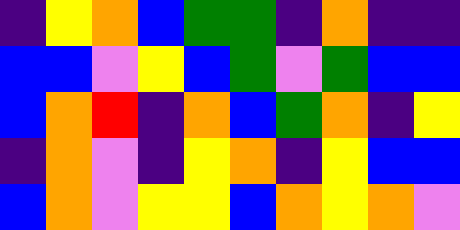[["indigo", "yellow", "orange", "blue", "green", "green", "indigo", "orange", "indigo", "indigo"], ["blue", "blue", "violet", "yellow", "blue", "green", "violet", "green", "blue", "blue"], ["blue", "orange", "red", "indigo", "orange", "blue", "green", "orange", "indigo", "yellow"], ["indigo", "orange", "violet", "indigo", "yellow", "orange", "indigo", "yellow", "blue", "blue"], ["blue", "orange", "violet", "yellow", "yellow", "blue", "orange", "yellow", "orange", "violet"]]